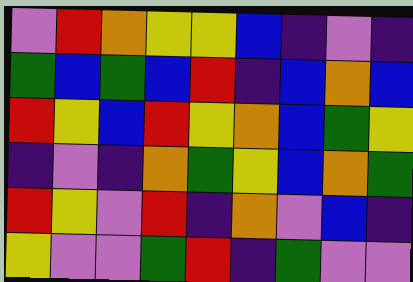[["violet", "red", "orange", "yellow", "yellow", "blue", "indigo", "violet", "indigo"], ["green", "blue", "green", "blue", "red", "indigo", "blue", "orange", "blue"], ["red", "yellow", "blue", "red", "yellow", "orange", "blue", "green", "yellow"], ["indigo", "violet", "indigo", "orange", "green", "yellow", "blue", "orange", "green"], ["red", "yellow", "violet", "red", "indigo", "orange", "violet", "blue", "indigo"], ["yellow", "violet", "violet", "green", "red", "indigo", "green", "violet", "violet"]]